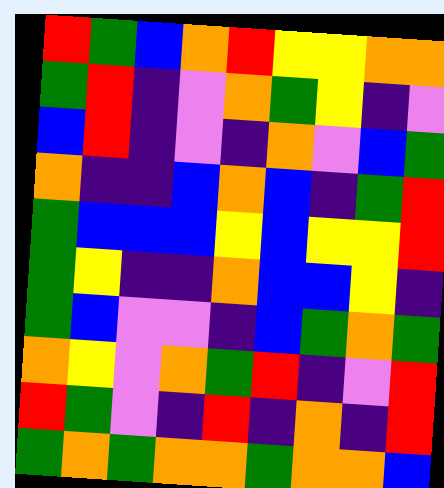[["red", "green", "blue", "orange", "red", "yellow", "yellow", "orange", "orange"], ["green", "red", "indigo", "violet", "orange", "green", "yellow", "indigo", "violet"], ["blue", "red", "indigo", "violet", "indigo", "orange", "violet", "blue", "green"], ["orange", "indigo", "indigo", "blue", "orange", "blue", "indigo", "green", "red"], ["green", "blue", "blue", "blue", "yellow", "blue", "yellow", "yellow", "red"], ["green", "yellow", "indigo", "indigo", "orange", "blue", "blue", "yellow", "indigo"], ["green", "blue", "violet", "violet", "indigo", "blue", "green", "orange", "green"], ["orange", "yellow", "violet", "orange", "green", "red", "indigo", "violet", "red"], ["red", "green", "violet", "indigo", "red", "indigo", "orange", "indigo", "red"], ["green", "orange", "green", "orange", "orange", "green", "orange", "orange", "blue"]]